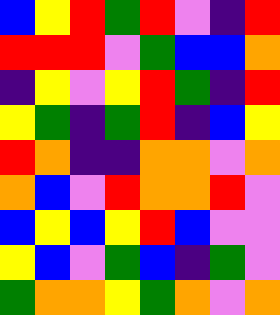[["blue", "yellow", "red", "green", "red", "violet", "indigo", "red"], ["red", "red", "red", "violet", "green", "blue", "blue", "orange"], ["indigo", "yellow", "violet", "yellow", "red", "green", "indigo", "red"], ["yellow", "green", "indigo", "green", "red", "indigo", "blue", "yellow"], ["red", "orange", "indigo", "indigo", "orange", "orange", "violet", "orange"], ["orange", "blue", "violet", "red", "orange", "orange", "red", "violet"], ["blue", "yellow", "blue", "yellow", "red", "blue", "violet", "violet"], ["yellow", "blue", "violet", "green", "blue", "indigo", "green", "violet"], ["green", "orange", "orange", "yellow", "green", "orange", "violet", "orange"]]